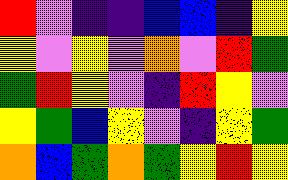[["red", "violet", "indigo", "indigo", "blue", "blue", "indigo", "yellow"], ["yellow", "violet", "yellow", "violet", "orange", "violet", "red", "green"], ["green", "red", "yellow", "violet", "indigo", "red", "yellow", "violet"], ["yellow", "green", "blue", "yellow", "violet", "indigo", "yellow", "green"], ["orange", "blue", "green", "orange", "green", "yellow", "red", "yellow"]]